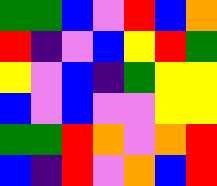[["green", "green", "blue", "violet", "red", "blue", "orange"], ["red", "indigo", "violet", "blue", "yellow", "red", "green"], ["yellow", "violet", "blue", "indigo", "green", "yellow", "yellow"], ["blue", "violet", "blue", "violet", "violet", "yellow", "yellow"], ["green", "green", "red", "orange", "violet", "orange", "red"], ["blue", "indigo", "red", "violet", "orange", "blue", "red"]]